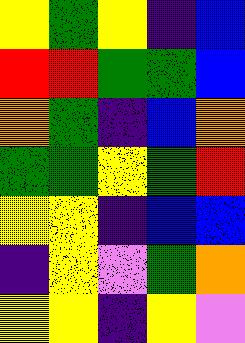[["yellow", "green", "yellow", "indigo", "blue"], ["red", "red", "green", "green", "blue"], ["orange", "green", "indigo", "blue", "orange"], ["green", "green", "yellow", "green", "red"], ["yellow", "yellow", "indigo", "blue", "blue"], ["indigo", "yellow", "violet", "green", "orange"], ["yellow", "yellow", "indigo", "yellow", "violet"]]